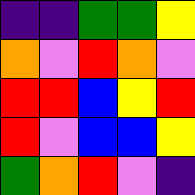[["indigo", "indigo", "green", "green", "yellow"], ["orange", "violet", "red", "orange", "violet"], ["red", "red", "blue", "yellow", "red"], ["red", "violet", "blue", "blue", "yellow"], ["green", "orange", "red", "violet", "indigo"]]